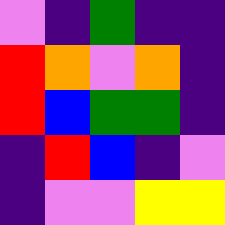[["violet", "indigo", "green", "indigo", "indigo"], ["red", "orange", "violet", "orange", "indigo"], ["red", "blue", "green", "green", "indigo"], ["indigo", "red", "blue", "indigo", "violet"], ["indigo", "violet", "violet", "yellow", "yellow"]]